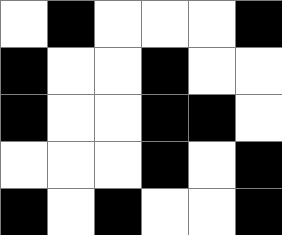[["white", "black", "white", "white", "white", "black"], ["black", "white", "white", "black", "white", "white"], ["black", "white", "white", "black", "black", "white"], ["white", "white", "white", "black", "white", "black"], ["black", "white", "black", "white", "white", "black"]]